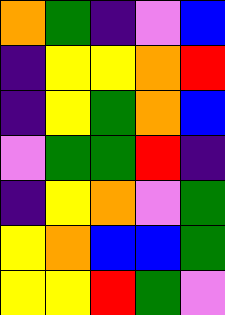[["orange", "green", "indigo", "violet", "blue"], ["indigo", "yellow", "yellow", "orange", "red"], ["indigo", "yellow", "green", "orange", "blue"], ["violet", "green", "green", "red", "indigo"], ["indigo", "yellow", "orange", "violet", "green"], ["yellow", "orange", "blue", "blue", "green"], ["yellow", "yellow", "red", "green", "violet"]]